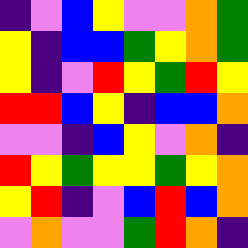[["indigo", "violet", "blue", "yellow", "violet", "violet", "orange", "green"], ["yellow", "indigo", "blue", "blue", "green", "yellow", "orange", "green"], ["yellow", "indigo", "violet", "red", "yellow", "green", "red", "yellow"], ["red", "red", "blue", "yellow", "indigo", "blue", "blue", "orange"], ["violet", "violet", "indigo", "blue", "yellow", "violet", "orange", "indigo"], ["red", "yellow", "green", "yellow", "yellow", "green", "yellow", "orange"], ["yellow", "red", "indigo", "violet", "blue", "red", "blue", "orange"], ["violet", "orange", "violet", "violet", "green", "red", "orange", "indigo"]]